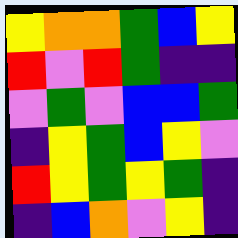[["yellow", "orange", "orange", "green", "blue", "yellow"], ["red", "violet", "red", "green", "indigo", "indigo"], ["violet", "green", "violet", "blue", "blue", "green"], ["indigo", "yellow", "green", "blue", "yellow", "violet"], ["red", "yellow", "green", "yellow", "green", "indigo"], ["indigo", "blue", "orange", "violet", "yellow", "indigo"]]